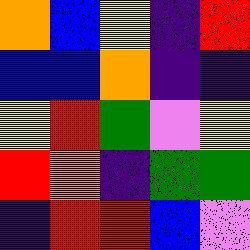[["orange", "blue", "yellow", "indigo", "red"], ["blue", "blue", "orange", "indigo", "indigo"], ["yellow", "red", "green", "violet", "yellow"], ["red", "orange", "indigo", "green", "green"], ["indigo", "red", "red", "blue", "violet"]]